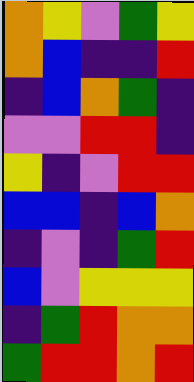[["orange", "yellow", "violet", "green", "yellow"], ["orange", "blue", "indigo", "indigo", "red"], ["indigo", "blue", "orange", "green", "indigo"], ["violet", "violet", "red", "red", "indigo"], ["yellow", "indigo", "violet", "red", "red"], ["blue", "blue", "indigo", "blue", "orange"], ["indigo", "violet", "indigo", "green", "red"], ["blue", "violet", "yellow", "yellow", "yellow"], ["indigo", "green", "red", "orange", "orange"], ["green", "red", "red", "orange", "red"]]